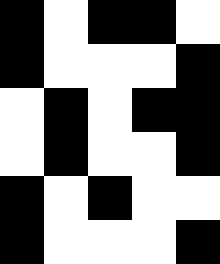[["black", "white", "black", "black", "white"], ["black", "white", "white", "white", "black"], ["white", "black", "white", "black", "black"], ["white", "black", "white", "white", "black"], ["black", "white", "black", "white", "white"], ["black", "white", "white", "white", "black"]]